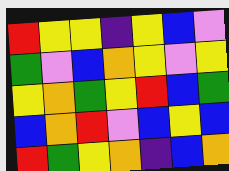[["red", "yellow", "yellow", "indigo", "yellow", "blue", "violet"], ["green", "violet", "blue", "orange", "yellow", "violet", "yellow"], ["yellow", "orange", "green", "yellow", "red", "blue", "green"], ["blue", "orange", "red", "violet", "blue", "yellow", "blue"], ["red", "green", "yellow", "orange", "indigo", "blue", "orange"]]